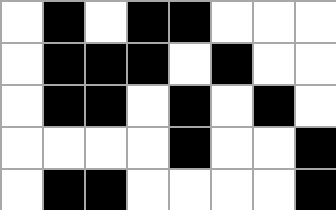[["white", "black", "white", "black", "black", "white", "white", "white"], ["white", "black", "black", "black", "white", "black", "white", "white"], ["white", "black", "black", "white", "black", "white", "black", "white"], ["white", "white", "white", "white", "black", "white", "white", "black"], ["white", "black", "black", "white", "white", "white", "white", "black"]]